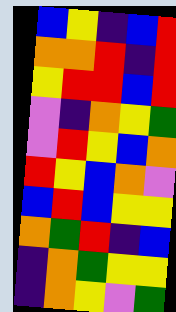[["blue", "yellow", "indigo", "blue", "red"], ["orange", "orange", "red", "indigo", "red"], ["yellow", "red", "red", "blue", "red"], ["violet", "indigo", "orange", "yellow", "green"], ["violet", "red", "yellow", "blue", "orange"], ["red", "yellow", "blue", "orange", "violet"], ["blue", "red", "blue", "yellow", "yellow"], ["orange", "green", "red", "indigo", "blue"], ["indigo", "orange", "green", "yellow", "yellow"], ["indigo", "orange", "yellow", "violet", "green"]]